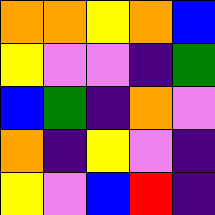[["orange", "orange", "yellow", "orange", "blue"], ["yellow", "violet", "violet", "indigo", "green"], ["blue", "green", "indigo", "orange", "violet"], ["orange", "indigo", "yellow", "violet", "indigo"], ["yellow", "violet", "blue", "red", "indigo"]]